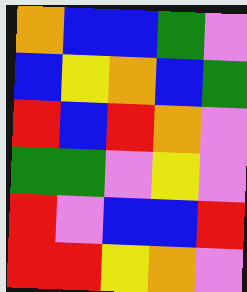[["orange", "blue", "blue", "green", "violet"], ["blue", "yellow", "orange", "blue", "green"], ["red", "blue", "red", "orange", "violet"], ["green", "green", "violet", "yellow", "violet"], ["red", "violet", "blue", "blue", "red"], ["red", "red", "yellow", "orange", "violet"]]